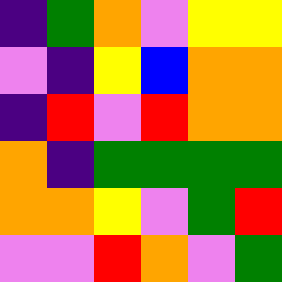[["indigo", "green", "orange", "violet", "yellow", "yellow"], ["violet", "indigo", "yellow", "blue", "orange", "orange"], ["indigo", "red", "violet", "red", "orange", "orange"], ["orange", "indigo", "green", "green", "green", "green"], ["orange", "orange", "yellow", "violet", "green", "red"], ["violet", "violet", "red", "orange", "violet", "green"]]